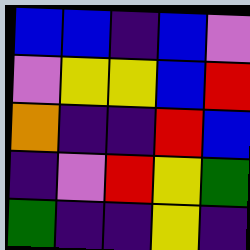[["blue", "blue", "indigo", "blue", "violet"], ["violet", "yellow", "yellow", "blue", "red"], ["orange", "indigo", "indigo", "red", "blue"], ["indigo", "violet", "red", "yellow", "green"], ["green", "indigo", "indigo", "yellow", "indigo"]]